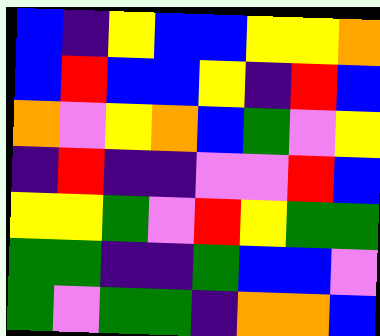[["blue", "indigo", "yellow", "blue", "blue", "yellow", "yellow", "orange"], ["blue", "red", "blue", "blue", "yellow", "indigo", "red", "blue"], ["orange", "violet", "yellow", "orange", "blue", "green", "violet", "yellow"], ["indigo", "red", "indigo", "indigo", "violet", "violet", "red", "blue"], ["yellow", "yellow", "green", "violet", "red", "yellow", "green", "green"], ["green", "green", "indigo", "indigo", "green", "blue", "blue", "violet"], ["green", "violet", "green", "green", "indigo", "orange", "orange", "blue"]]